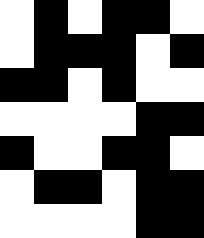[["white", "black", "white", "black", "black", "white"], ["white", "black", "black", "black", "white", "black"], ["black", "black", "white", "black", "white", "white"], ["white", "white", "white", "white", "black", "black"], ["black", "white", "white", "black", "black", "white"], ["white", "black", "black", "white", "black", "black"], ["white", "white", "white", "white", "black", "black"]]